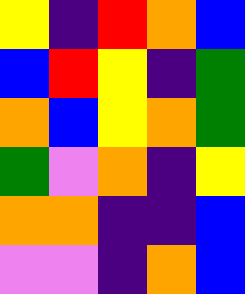[["yellow", "indigo", "red", "orange", "blue"], ["blue", "red", "yellow", "indigo", "green"], ["orange", "blue", "yellow", "orange", "green"], ["green", "violet", "orange", "indigo", "yellow"], ["orange", "orange", "indigo", "indigo", "blue"], ["violet", "violet", "indigo", "orange", "blue"]]